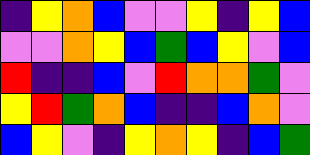[["indigo", "yellow", "orange", "blue", "violet", "violet", "yellow", "indigo", "yellow", "blue"], ["violet", "violet", "orange", "yellow", "blue", "green", "blue", "yellow", "violet", "blue"], ["red", "indigo", "indigo", "blue", "violet", "red", "orange", "orange", "green", "violet"], ["yellow", "red", "green", "orange", "blue", "indigo", "indigo", "blue", "orange", "violet"], ["blue", "yellow", "violet", "indigo", "yellow", "orange", "yellow", "indigo", "blue", "green"]]